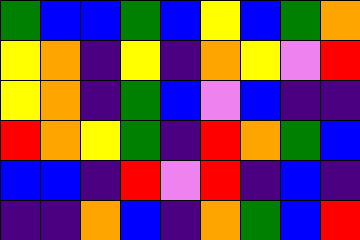[["green", "blue", "blue", "green", "blue", "yellow", "blue", "green", "orange"], ["yellow", "orange", "indigo", "yellow", "indigo", "orange", "yellow", "violet", "red"], ["yellow", "orange", "indigo", "green", "blue", "violet", "blue", "indigo", "indigo"], ["red", "orange", "yellow", "green", "indigo", "red", "orange", "green", "blue"], ["blue", "blue", "indigo", "red", "violet", "red", "indigo", "blue", "indigo"], ["indigo", "indigo", "orange", "blue", "indigo", "orange", "green", "blue", "red"]]